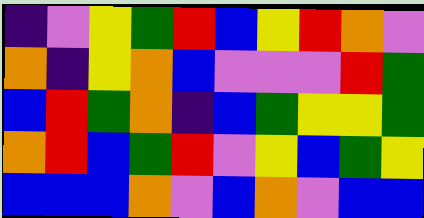[["indigo", "violet", "yellow", "green", "red", "blue", "yellow", "red", "orange", "violet"], ["orange", "indigo", "yellow", "orange", "blue", "violet", "violet", "violet", "red", "green"], ["blue", "red", "green", "orange", "indigo", "blue", "green", "yellow", "yellow", "green"], ["orange", "red", "blue", "green", "red", "violet", "yellow", "blue", "green", "yellow"], ["blue", "blue", "blue", "orange", "violet", "blue", "orange", "violet", "blue", "blue"]]